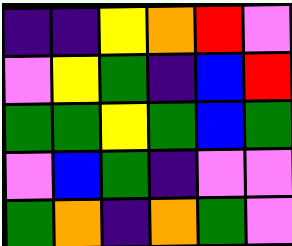[["indigo", "indigo", "yellow", "orange", "red", "violet"], ["violet", "yellow", "green", "indigo", "blue", "red"], ["green", "green", "yellow", "green", "blue", "green"], ["violet", "blue", "green", "indigo", "violet", "violet"], ["green", "orange", "indigo", "orange", "green", "violet"]]